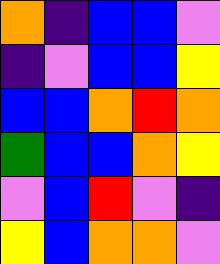[["orange", "indigo", "blue", "blue", "violet"], ["indigo", "violet", "blue", "blue", "yellow"], ["blue", "blue", "orange", "red", "orange"], ["green", "blue", "blue", "orange", "yellow"], ["violet", "blue", "red", "violet", "indigo"], ["yellow", "blue", "orange", "orange", "violet"]]